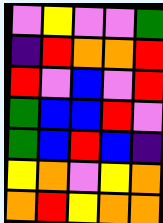[["violet", "yellow", "violet", "violet", "green"], ["indigo", "red", "orange", "orange", "red"], ["red", "violet", "blue", "violet", "red"], ["green", "blue", "blue", "red", "violet"], ["green", "blue", "red", "blue", "indigo"], ["yellow", "orange", "violet", "yellow", "orange"], ["orange", "red", "yellow", "orange", "orange"]]